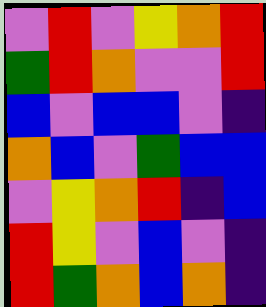[["violet", "red", "violet", "yellow", "orange", "red"], ["green", "red", "orange", "violet", "violet", "red"], ["blue", "violet", "blue", "blue", "violet", "indigo"], ["orange", "blue", "violet", "green", "blue", "blue"], ["violet", "yellow", "orange", "red", "indigo", "blue"], ["red", "yellow", "violet", "blue", "violet", "indigo"], ["red", "green", "orange", "blue", "orange", "indigo"]]